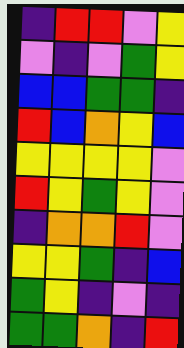[["indigo", "red", "red", "violet", "yellow"], ["violet", "indigo", "violet", "green", "yellow"], ["blue", "blue", "green", "green", "indigo"], ["red", "blue", "orange", "yellow", "blue"], ["yellow", "yellow", "yellow", "yellow", "violet"], ["red", "yellow", "green", "yellow", "violet"], ["indigo", "orange", "orange", "red", "violet"], ["yellow", "yellow", "green", "indigo", "blue"], ["green", "yellow", "indigo", "violet", "indigo"], ["green", "green", "orange", "indigo", "red"]]